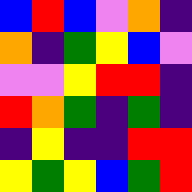[["blue", "red", "blue", "violet", "orange", "indigo"], ["orange", "indigo", "green", "yellow", "blue", "violet"], ["violet", "violet", "yellow", "red", "red", "indigo"], ["red", "orange", "green", "indigo", "green", "indigo"], ["indigo", "yellow", "indigo", "indigo", "red", "red"], ["yellow", "green", "yellow", "blue", "green", "red"]]